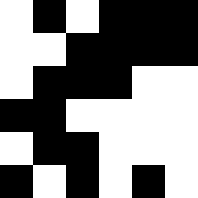[["white", "black", "white", "black", "black", "black"], ["white", "white", "black", "black", "black", "black"], ["white", "black", "black", "black", "white", "white"], ["black", "black", "white", "white", "white", "white"], ["white", "black", "black", "white", "white", "white"], ["black", "white", "black", "white", "black", "white"]]